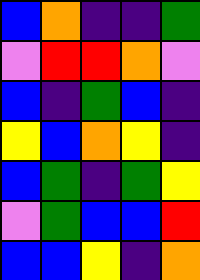[["blue", "orange", "indigo", "indigo", "green"], ["violet", "red", "red", "orange", "violet"], ["blue", "indigo", "green", "blue", "indigo"], ["yellow", "blue", "orange", "yellow", "indigo"], ["blue", "green", "indigo", "green", "yellow"], ["violet", "green", "blue", "blue", "red"], ["blue", "blue", "yellow", "indigo", "orange"]]